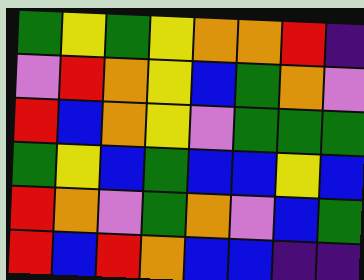[["green", "yellow", "green", "yellow", "orange", "orange", "red", "indigo"], ["violet", "red", "orange", "yellow", "blue", "green", "orange", "violet"], ["red", "blue", "orange", "yellow", "violet", "green", "green", "green"], ["green", "yellow", "blue", "green", "blue", "blue", "yellow", "blue"], ["red", "orange", "violet", "green", "orange", "violet", "blue", "green"], ["red", "blue", "red", "orange", "blue", "blue", "indigo", "indigo"]]